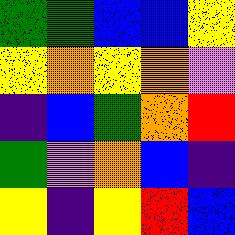[["green", "green", "blue", "blue", "yellow"], ["yellow", "orange", "yellow", "orange", "violet"], ["indigo", "blue", "green", "orange", "red"], ["green", "violet", "orange", "blue", "indigo"], ["yellow", "indigo", "yellow", "red", "blue"]]